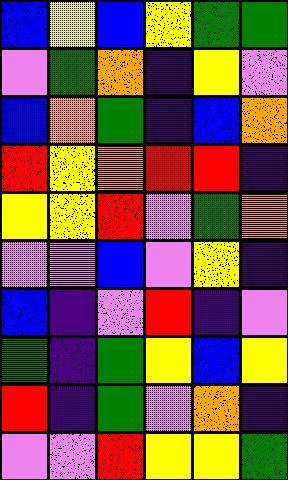[["blue", "yellow", "blue", "yellow", "green", "green"], ["violet", "green", "orange", "indigo", "yellow", "violet"], ["blue", "orange", "green", "indigo", "blue", "orange"], ["red", "yellow", "orange", "red", "red", "indigo"], ["yellow", "yellow", "red", "violet", "green", "orange"], ["violet", "violet", "blue", "violet", "yellow", "indigo"], ["blue", "indigo", "violet", "red", "indigo", "violet"], ["green", "indigo", "green", "yellow", "blue", "yellow"], ["red", "indigo", "green", "violet", "orange", "indigo"], ["violet", "violet", "red", "yellow", "yellow", "green"]]